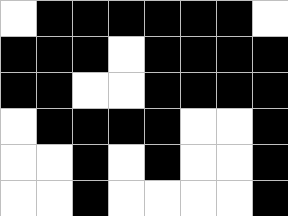[["white", "black", "black", "black", "black", "black", "black", "white"], ["black", "black", "black", "white", "black", "black", "black", "black"], ["black", "black", "white", "white", "black", "black", "black", "black"], ["white", "black", "black", "black", "black", "white", "white", "black"], ["white", "white", "black", "white", "black", "white", "white", "black"], ["white", "white", "black", "white", "white", "white", "white", "black"]]